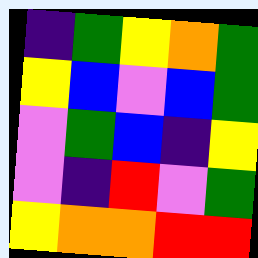[["indigo", "green", "yellow", "orange", "green"], ["yellow", "blue", "violet", "blue", "green"], ["violet", "green", "blue", "indigo", "yellow"], ["violet", "indigo", "red", "violet", "green"], ["yellow", "orange", "orange", "red", "red"]]